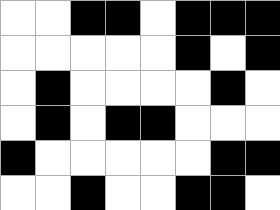[["white", "white", "black", "black", "white", "black", "black", "black"], ["white", "white", "white", "white", "white", "black", "white", "black"], ["white", "black", "white", "white", "white", "white", "black", "white"], ["white", "black", "white", "black", "black", "white", "white", "white"], ["black", "white", "white", "white", "white", "white", "black", "black"], ["white", "white", "black", "white", "white", "black", "black", "white"]]